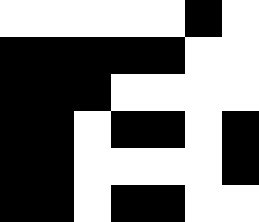[["white", "white", "white", "white", "white", "black", "white"], ["black", "black", "black", "black", "black", "white", "white"], ["black", "black", "black", "white", "white", "white", "white"], ["black", "black", "white", "black", "black", "white", "black"], ["black", "black", "white", "white", "white", "white", "black"], ["black", "black", "white", "black", "black", "white", "white"]]